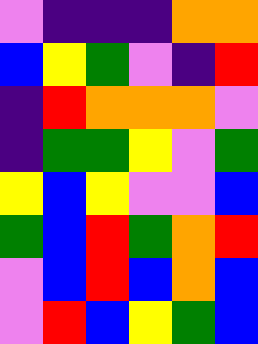[["violet", "indigo", "indigo", "indigo", "orange", "orange"], ["blue", "yellow", "green", "violet", "indigo", "red"], ["indigo", "red", "orange", "orange", "orange", "violet"], ["indigo", "green", "green", "yellow", "violet", "green"], ["yellow", "blue", "yellow", "violet", "violet", "blue"], ["green", "blue", "red", "green", "orange", "red"], ["violet", "blue", "red", "blue", "orange", "blue"], ["violet", "red", "blue", "yellow", "green", "blue"]]